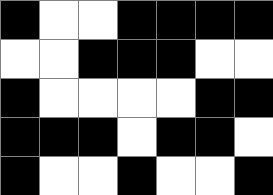[["black", "white", "white", "black", "black", "black", "black"], ["white", "white", "black", "black", "black", "white", "white"], ["black", "white", "white", "white", "white", "black", "black"], ["black", "black", "black", "white", "black", "black", "white"], ["black", "white", "white", "black", "white", "white", "black"]]